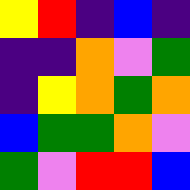[["yellow", "red", "indigo", "blue", "indigo"], ["indigo", "indigo", "orange", "violet", "green"], ["indigo", "yellow", "orange", "green", "orange"], ["blue", "green", "green", "orange", "violet"], ["green", "violet", "red", "red", "blue"]]